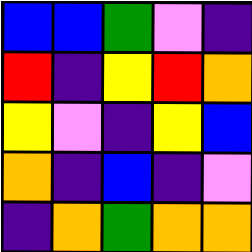[["blue", "blue", "green", "violet", "indigo"], ["red", "indigo", "yellow", "red", "orange"], ["yellow", "violet", "indigo", "yellow", "blue"], ["orange", "indigo", "blue", "indigo", "violet"], ["indigo", "orange", "green", "orange", "orange"]]